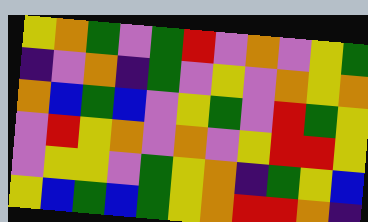[["yellow", "orange", "green", "violet", "green", "red", "violet", "orange", "violet", "yellow", "green"], ["indigo", "violet", "orange", "indigo", "green", "violet", "yellow", "violet", "orange", "yellow", "orange"], ["orange", "blue", "green", "blue", "violet", "yellow", "green", "violet", "red", "green", "yellow"], ["violet", "red", "yellow", "orange", "violet", "orange", "violet", "yellow", "red", "red", "yellow"], ["violet", "yellow", "yellow", "violet", "green", "yellow", "orange", "indigo", "green", "yellow", "blue"], ["yellow", "blue", "green", "blue", "green", "yellow", "orange", "red", "red", "orange", "indigo"]]